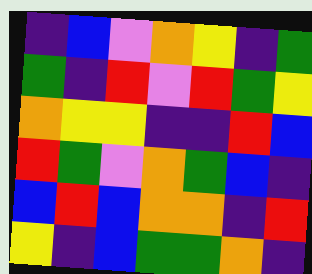[["indigo", "blue", "violet", "orange", "yellow", "indigo", "green"], ["green", "indigo", "red", "violet", "red", "green", "yellow"], ["orange", "yellow", "yellow", "indigo", "indigo", "red", "blue"], ["red", "green", "violet", "orange", "green", "blue", "indigo"], ["blue", "red", "blue", "orange", "orange", "indigo", "red"], ["yellow", "indigo", "blue", "green", "green", "orange", "indigo"]]